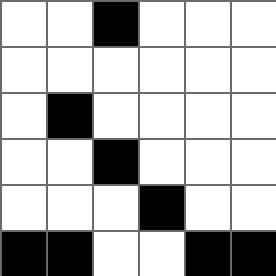[["white", "white", "black", "white", "white", "white"], ["white", "white", "white", "white", "white", "white"], ["white", "black", "white", "white", "white", "white"], ["white", "white", "black", "white", "white", "white"], ["white", "white", "white", "black", "white", "white"], ["black", "black", "white", "white", "black", "black"]]